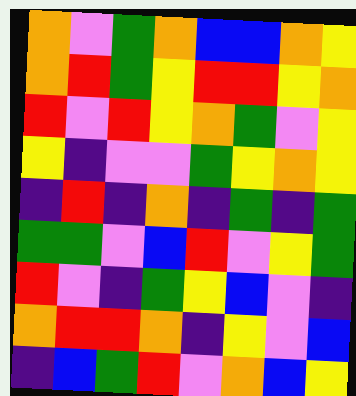[["orange", "violet", "green", "orange", "blue", "blue", "orange", "yellow"], ["orange", "red", "green", "yellow", "red", "red", "yellow", "orange"], ["red", "violet", "red", "yellow", "orange", "green", "violet", "yellow"], ["yellow", "indigo", "violet", "violet", "green", "yellow", "orange", "yellow"], ["indigo", "red", "indigo", "orange", "indigo", "green", "indigo", "green"], ["green", "green", "violet", "blue", "red", "violet", "yellow", "green"], ["red", "violet", "indigo", "green", "yellow", "blue", "violet", "indigo"], ["orange", "red", "red", "orange", "indigo", "yellow", "violet", "blue"], ["indigo", "blue", "green", "red", "violet", "orange", "blue", "yellow"]]